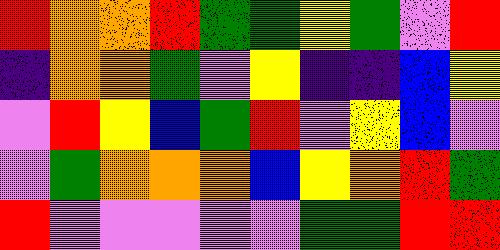[["red", "orange", "orange", "red", "green", "green", "yellow", "green", "violet", "red"], ["indigo", "orange", "orange", "green", "violet", "yellow", "indigo", "indigo", "blue", "yellow"], ["violet", "red", "yellow", "blue", "green", "red", "violet", "yellow", "blue", "violet"], ["violet", "green", "orange", "orange", "orange", "blue", "yellow", "orange", "red", "green"], ["red", "violet", "violet", "violet", "violet", "violet", "green", "green", "red", "red"]]